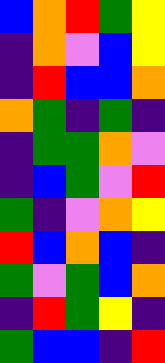[["blue", "orange", "red", "green", "yellow"], ["indigo", "orange", "violet", "blue", "yellow"], ["indigo", "red", "blue", "blue", "orange"], ["orange", "green", "indigo", "green", "indigo"], ["indigo", "green", "green", "orange", "violet"], ["indigo", "blue", "green", "violet", "red"], ["green", "indigo", "violet", "orange", "yellow"], ["red", "blue", "orange", "blue", "indigo"], ["green", "violet", "green", "blue", "orange"], ["indigo", "red", "green", "yellow", "indigo"], ["green", "blue", "blue", "indigo", "red"]]